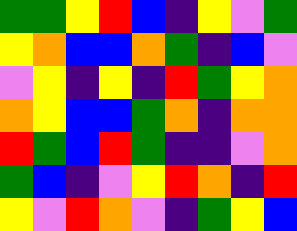[["green", "green", "yellow", "red", "blue", "indigo", "yellow", "violet", "green"], ["yellow", "orange", "blue", "blue", "orange", "green", "indigo", "blue", "violet"], ["violet", "yellow", "indigo", "yellow", "indigo", "red", "green", "yellow", "orange"], ["orange", "yellow", "blue", "blue", "green", "orange", "indigo", "orange", "orange"], ["red", "green", "blue", "red", "green", "indigo", "indigo", "violet", "orange"], ["green", "blue", "indigo", "violet", "yellow", "red", "orange", "indigo", "red"], ["yellow", "violet", "red", "orange", "violet", "indigo", "green", "yellow", "blue"]]